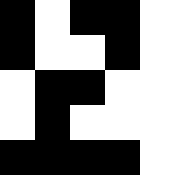[["black", "white", "black", "black", "white"], ["black", "white", "white", "black", "white"], ["white", "black", "black", "white", "white"], ["white", "black", "white", "white", "white"], ["black", "black", "black", "black", "white"]]